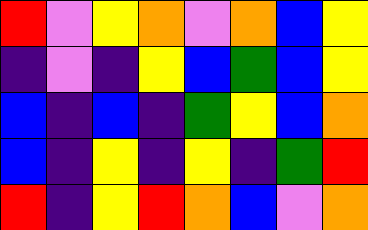[["red", "violet", "yellow", "orange", "violet", "orange", "blue", "yellow"], ["indigo", "violet", "indigo", "yellow", "blue", "green", "blue", "yellow"], ["blue", "indigo", "blue", "indigo", "green", "yellow", "blue", "orange"], ["blue", "indigo", "yellow", "indigo", "yellow", "indigo", "green", "red"], ["red", "indigo", "yellow", "red", "orange", "blue", "violet", "orange"]]